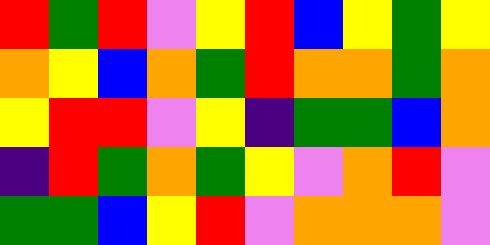[["red", "green", "red", "violet", "yellow", "red", "blue", "yellow", "green", "yellow"], ["orange", "yellow", "blue", "orange", "green", "red", "orange", "orange", "green", "orange"], ["yellow", "red", "red", "violet", "yellow", "indigo", "green", "green", "blue", "orange"], ["indigo", "red", "green", "orange", "green", "yellow", "violet", "orange", "red", "violet"], ["green", "green", "blue", "yellow", "red", "violet", "orange", "orange", "orange", "violet"]]